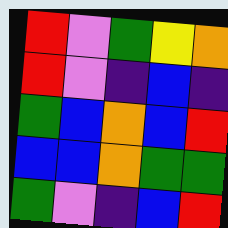[["red", "violet", "green", "yellow", "orange"], ["red", "violet", "indigo", "blue", "indigo"], ["green", "blue", "orange", "blue", "red"], ["blue", "blue", "orange", "green", "green"], ["green", "violet", "indigo", "blue", "red"]]